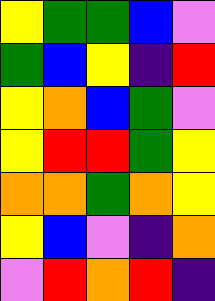[["yellow", "green", "green", "blue", "violet"], ["green", "blue", "yellow", "indigo", "red"], ["yellow", "orange", "blue", "green", "violet"], ["yellow", "red", "red", "green", "yellow"], ["orange", "orange", "green", "orange", "yellow"], ["yellow", "blue", "violet", "indigo", "orange"], ["violet", "red", "orange", "red", "indigo"]]